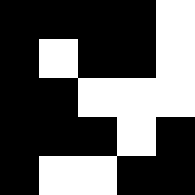[["black", "black", "black", "black", "white"], ["black", "white", "black", "black", "white"], ["black", "black", "white", "white", "white"], ["black", "black", "black", "white", "black"], ["black", "white", "white", "black", "black"]]